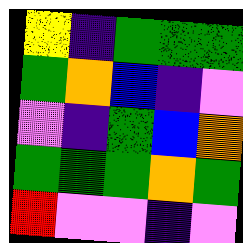[["yellow", "indigo", "green", "green", "green"], ["green", "orange", "blue", "indigo", "violet"], ["violet", "indigo", "green", "blue", "orange"], ["green", "green", "green", "orange", "green"], ["red", "violet", "violet", "indigo", "violet"]]